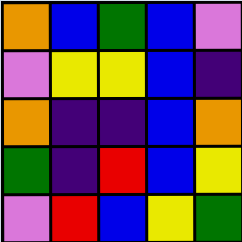[["orange", "blue", "green", "blue", "violet"], ["violet", "yellow", "yellow", "blue", "indigo"], ["orange", "indigo", "indigo", "blue", "orange"], ["green", "indigo", "red", "blue", "yellow"], ["violet", "red", "blue", "yellow", "green"]]